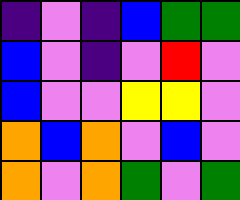[["indigo", "violet", "indigo", "blue", "green", "green"], ["blue", "violet", "indigo", "violet", "red", "violet"], ["blue", "violet", "violet", "yellow", "yellow", "violet"], ["orange", "blue", "orange", "violet", "blue", "violet"], ["orange", "violet", "orange", "green", "violet", "green"]]